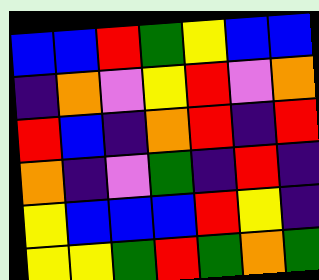[["blue", "blue", "red", "green", "yellow", "blue", "blue"], ["indigo", "orange", "violet", "yellow", "red", "violet", "orange"], ["red", "blue", "indigo", "orange", "red", "indigo", "red"], ["orange", "indigo", "violet", "green", "indigo", "red", "indigo"], ["yellow", "blue", "blue", "blue", "red", "yellow", "indigo"], ["yellow", "yellow", "green", "red", "green", "orange", "green"]]